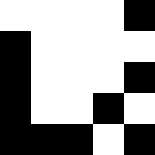[["white", "white", "white", "white", "black"], ["black", "white", "white", "white", "white"], ["black", "white", "white", "white", "black"], ["black", "white", "white", "black", "white"], ["black", "black", "black", "white", "black"]]